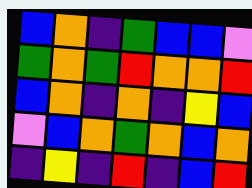[["blue", "orange", "indigo", "green", "blue", "blue", "violet"], ["green", "orange", "green", "red", "orange", "orange", "red"], ["blue", "orange", "indigo", "orange", "indigo", "yellow", "blue"], ["violet", "blue", "orange", "green", "orange", "blue", "orange"], ["indigo", "yellow", "indigo", "red", "indigo", "blue", "red"]]